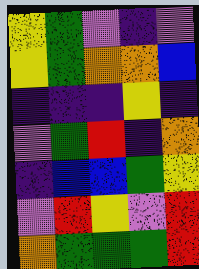[["yellow", "green", "violet", "indigo", "violet"], ["yellow", "green", "orange", "orange", "blue"], ["indigo", "indigo", "indigo", "yellow", "indigo"], ["violet", "green", "red", "indigo", "orange"], ["indigo", "blue", "blue", "green", "yellow"], ["violet", "red", "yellow", "violet", "red"], ["orange", "green", "green", "green", "red"]]